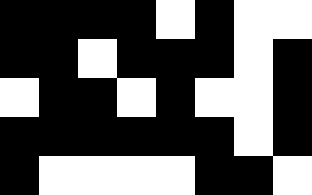[["black", "black", "black", "black", "white", "black", "white", "white"], ["black", "black", "white", "black", "black", "black", "white", "black"], ["white", "black", "black", "white", "black", "white", "white", "black"], ["black", "black", "black", "black", "black", "black", "white", "black"], ["black", "white", "white", "white", "white", "black", "black", "white"]]